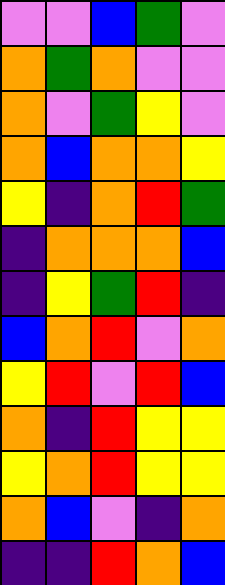[["violet", "violet", "blue", "green", "violet"], ["orange", "green", "orange", "violet", "violet"], ["orange", "violet", "green", "yellow", "violet"], ["orange", "blue", "orange", "orange", "yellow"], ["yellow", "indigo", "orange", "red", "green"], ["indigo", "orange", "orange", "orange", "blue"], ["indigo", "yellow", "green", "red", "indigo"], ["blue", "orange", "red", "violet", "orange"], ["yellow", "red", "violet", "red", "blue"], ["orange", "indigo", "red", "yellow", "yellow"], ["yellow", "orange", "red", "yellow", "yellow"], ["orange", "blue", "violet", "indigo", "orange"], ["indigo", "indigo", "red", "orange", "blue"]]